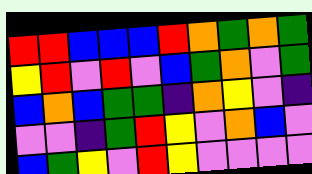[["red", "red", "blue", "blue", "blue", "red", "orange", "green", "orange", "green"], ["yellow", "red", "violet", "red", "violet", "blue", "green", "orange", "violet", "green"], ["blue", "orange", "blue", "green", "green", "indigo", "orange", "yellow", "violet", "indigo"], ["violet", "violet", "indigo", "green", "red", "yellow", "violet", "orange", "blue", "violet"], ["blue", "green", "yellow", "violet", "red", "yellow", "violet", "violet", "violet", "violet"]]